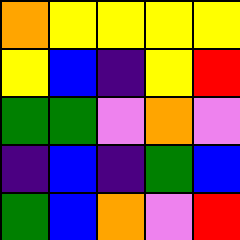[["orange", "yellow", "yellow", "yellow", "yellow"], ["yellow", "blue", "indigo", "yellow", "red"], ["green", "green", "violet", "orange", "violet"], ["indigo", "blue", "indigo", "green", "blue"], ["green", "blue", "orange", "violet", "red"]]